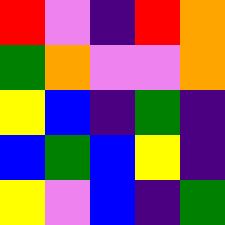[["red", "violet", "indigo", "red", "orange"], ["green", "orange", "violet", "violet", "orange"], ["yellow", "blue", "indigo", "green", "indigo"], ["blue", "green", "blue", "yellow", "indigo"], ["yellow", "violet", "blue", "indigo", "green"]]